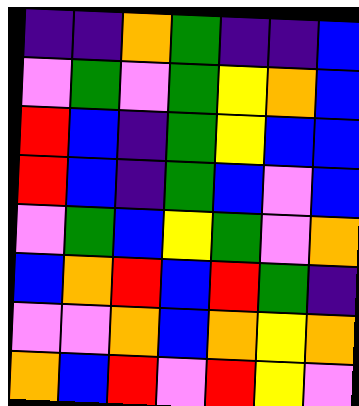[["indigo", "indigo", "orange", "green", "indigo", "indigo", "blue"], ["violet", "green", "violet", "green", "yellow", "orange", "blue"], ["red", "blue", "indigo", "green", "yellow", "blue", "blue"], ["red", "blue", "indigo", "green", "blue", "violet", "blue"], ["violet", "green", "blue", "yellow", "green", "violet", "orange"], ["blue", "orange", "red", "blue", "red", "green", "indigo"], ["violet", "violet", "orange", "blue", "orange", "yellow", "orange"], ["orange", "blue", "red", "violet", "red", "yellow", "violet"]]